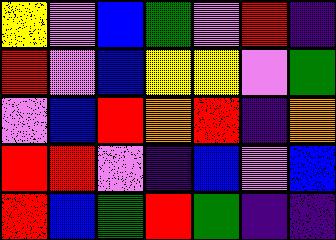[["yellow", "violet", "blue", "green", "violet", "red", "indigo"], ["red", "violet", "blue", "yellow", "yellow", "violet", "green"], ["violet", "blue", "red", "orange", "red", "indigo", "orange"], ["red", "red", "violet", "indigo", "blue", "violet", "blue"], ["red", "blue", "green", "red", "green", "indigo", "indigo"]]